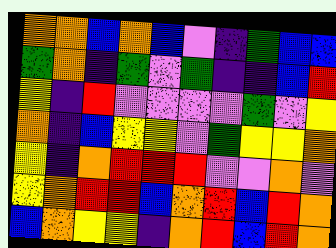[["orange", "orange", "blue", "orange", "blue", "violet", "indigo", "green", "blue", "blue"], ["green", "orange", "indigo", "green", "violet", "green", "indigo", "indigo", "blue", "red"], ["yellow", "indigo", "red", "violet", "violet", "violet", "violet", "green", "violet", "yellow"], ["orange", "indigo", "blue", "yellow", "yellow", "violet", "green", "yellow", "yellow", "orange"], ["yellow", "indigo", "orange", "red", "red", "red", "violet", "violet", "orange", "violet"], ["yellow", "orange", "red", "red", "blue", "orange", "red", "blue", "red", "orange"], ["blue", "orange", "yellow", "yellow", "indigo", "orange", "red", "blue", "red", "orange"]]